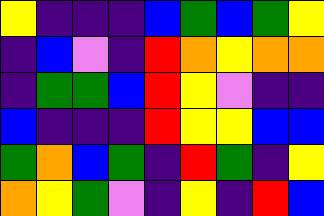[["yellow", "indigo", "indigo", "indigo", "blue", "green", "blue", "green", "yellow"], ["indigo", "blue", "violet", "indigo", "red", "orange", "yellow", "orange", "orange"], ["indigo", "green", "green", "blue", "red", "yellow", "violet", "indigo", "indigo"], ["blue", "indigo", "indigo", "indigo", "red", "yellow", "yellow", "blue", "blue"], ["green", "orange", "blue", "green", "indigo", "red", "green", "indigo", "yellow"], ["orange", "yellow", "green", "violet", "indigo", "yellow", "indigo", "red", "blue"]]